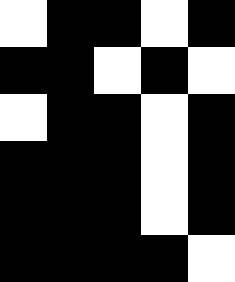[["white", "black", "black", "white", "black"], ["black", "black", "white", "black", "white"], ["white", "black", "black", "white", "black"], ["black", "black", "black", "white", "black"], ["black", "black", "black", "white", "black"], ["black", "black", "black", "black", "white"]]